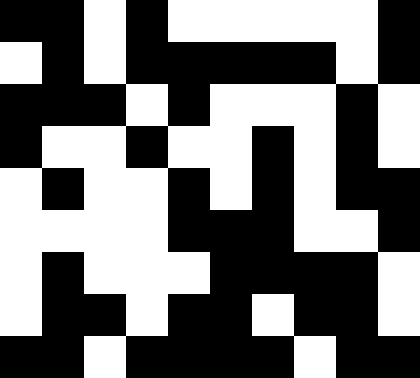[["black", "black", "white", "black", "white", "white", "white", "white", "white", "black"], ["white", "black", "white", "black", "black", "black", "black", "black", "white", "black"], ["black", "black", "black", "white", "black", "white", "white", "white", "black", "white"], ["black", "white", "white", "black", "white", "white", "black", "white", "black", "white"], ["white", "black", "white", "white", "black", "white", "black", "white", "black", "black"], ["white", "white", "white", "white", "black", "black", "black", "white", "white", "black"], ["white", "black", "white", "white", "white", "black", "black", "black", "black", "white"], ["white", "black", "black", "white", "black", "black", "white", "black", "black", "white"], ["black", "black", "white", "black", "black", "black", "black", "white", "black", "black"]]